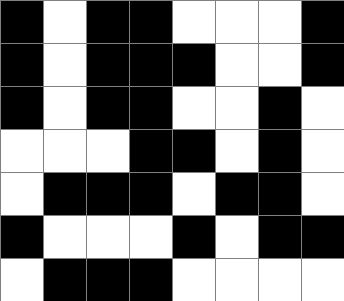[["black", "white", "black", "black", "white", "white", "white", "black"], ["black", "white", "black", "black", "black", "white", "white", "black"], ["black", "white", "black", "black", "white", "white", "black", "white"], ["white", "white", "white", "black", "black", "white", "black", "white"], ["white", "black", "black", "black", "white", "black", "black", "white"], ["black", "white", "white", "white", "black", "white", "black", "black"], ["white", "black", "black", "black", "white", "white", "white", "white"]]